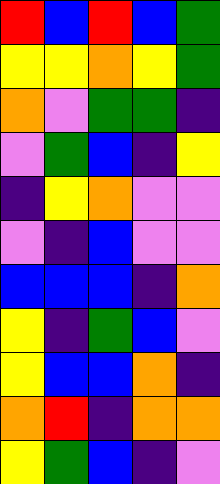[["red", "blue", "red", "blue", "green"], ["yellow", "yellow", "orange", "yellow", "green"], ["orange", "violet", "green", "green", "indigo"], ["violet", "green", "blue", "indigo", "yellow"], ["indigo", "yellow", "orange", "violet", "violet"], ["violet", "indigo", "blue", "violet", "violet"], ["blue", "blue", "blue", "indigo", "orange"], ["yellow", "indigo", "green", "blue", "violet"], ["yellow", "blue", "blue", "orange", "indigo"], ["orange", "red", "indigo", "orange", "orange"], ["yellow", "green", "blue", "indigo", "violet"]]